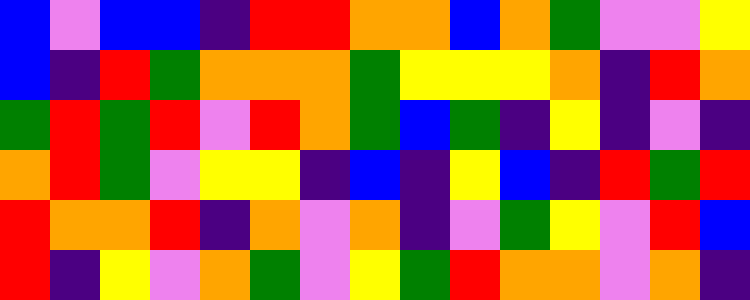[["blue", "violet", "blue", "blue", "indigo", "red", "red", "orange", "orange", "blue", "orange", "green", "violet", "violet", "yellow"], ["blue", "indigo", "red", "green", "orange", "orange", "orange", "green", "yellow", "yellow", "yellow", "orange", "indigo", "red", "orange"], ["green", "red", "green", "red", "violet", "red", "orange", "green", "blue", "green", "indigo", "yellow", "indigo", "violet", "indigo"], ["orange", "red", "green", "violet", "yellow", "yellow", "indigo", "blue", "indigo", "yellow", "blue", "indigo", "red", "green", "red"], ["red", "orange", "orange", "red", "indigo", "orange", "violet", "orange", "indigo", "violet", "green", "yellow", "violet", "red", "blue"], ["red", "indigo", "yellow", "violet", "orange", "green", "violet", "yellow", "green", "red", "orange", "orange", "violet", "orange", "indigo"]]